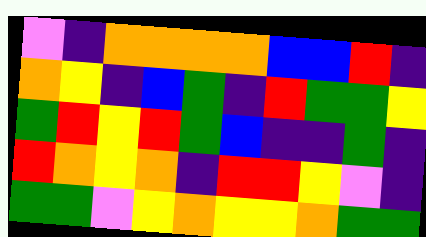[["violet", "indigo", "orange", "orange", "orange", "orange", "blue", "blue", "red", "indigo"], ["orange", "yellow", "indigo", "blue", "green", "indigo", "red", "green", "green", "yellow"], ["green", "red", "yellow", "red", "green", "blue", "indigo", "indigo", "green", "indigo"], ["red", "orange", "yellow", "orange", "indigo", "red", "red", "yellow", "violet", "indigo"], ["green", "green", "violet", "yellow", "orange", "yellow", "yellow", "orange", "green", "green"]]